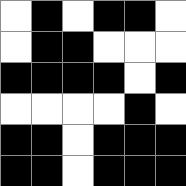[["white", "black", "white", "black", "black", "white"], ["white", "black", "black", "white", "white", "white"], ["black", "black", "black", "black", "white", "black"], ["white", "white", "white", "white", "black", "white"], ["black", "black", "white", "black", "black", "black"], ["black", "black", "white", "black", "black", "black"]]